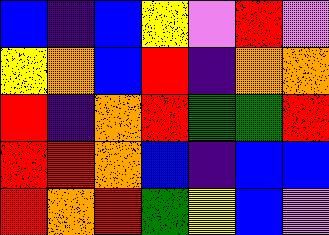[["blue", "indigo", "blue", "yellow", "violet", "red", "violet"], ["yellow", "orange", "blue", "red", "indigo", "orange", "orange"], ["red", "indigo", "orange", "red", "green", "green", "red"], ["red", "red", "orange", "blue", "indigo", "blue", "blue"], ["red", "orange", "red", "green", "yellow", "blue", "violet"]]